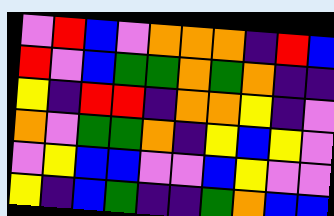[["violet", "red", "blue", "violet", "orange", "orange", "orange", "indigo", "red", "blue"], ["red", "violet", "blue", "green", "green", "orange", "green", "orange", "indigo", "indigo"], ["yellow", "indigo", "red", "red", "indigo", "orange", "orange", "yellow", "indigo", "violet"], ["orange", "violet", "green", "green", "orange", "indigo", "yellow", "blue", "yellow", "violet"], ["violet", "yellow", "blue", "blue", "violet", "violet", "blue", "yellow", "violet", "violet"], ["yellow", "indigo", "blue", "green", "indigo", "indigo", "green", "orange", "blue", "blue"]]